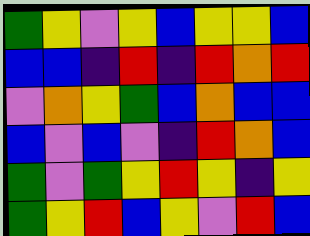[["green", "yellow", "violet", "yellow", "blue", "yellow", "yellow", "blue"], ["blue", "blue", "indigo", "red", "indigo", "red", "orange", "red"], ["violet", "orange", "yellow", "green", "blue", "orange", "blue", "blue"], ["blue", "violet", "blue", "violet", "indigo", "red", "orange", "blue"], ["green", "violet", "green", "yellow", "red", "yellow", "indigo", "yellow"], ["green", "yellow", "red", "blue", "yellow", "violet", "red", "blue"]]